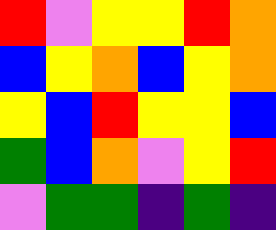[["red", "violet", "yellow", "yellow", "red", "orange"], ["blue", "yellow", "orange", "blue", "yellow", "orange"], ["yellow", "blue", "red", "yellow", "yellow", "blue"], ["green", "blue", "orange", "violet", "yellow", "red"], ["violet", "green", "green", "indigo", "green", "indigo"]]